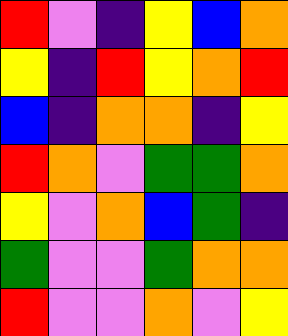[["red", "violet", "indigo", "yellow", "blue", "orange"], ["yellow", "indigo", "red", "yellow", "orange", "red"], ["blue", "indigo", "orange", "orange", "indigo", "yellow"], ["red", "orange", "violet", "green", "green", "orange"], ["yellow", "violet", "orange", "blue", "green", "indigo"], ["green", "violet", "violet", "green", "orange", "orange"], ["red", "violet", "violet", "orange", "violet", "yellow"]]